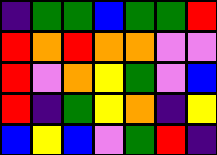[["indigo", "green", "green", "blue", "green", "green", "red"], ["red", "orange", "red", "orange", "orange", "violet", "violet"], ["red", "violet", "orange", "yellow", "green", "violet", "blue"], ["red", "indigo", "green", "yellow", "orange", "indigo", "yellow"], ["blue", "yellow", "blue", "violet", "green", "red", "indigo"]]